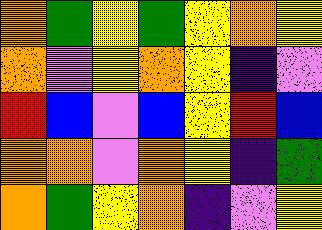[["orange", "green", "yellow", "green", "yellow", "orange", "yellow"], ["orange", "violet", "yellow", "orange", "yellow", "indigo", "violet"], ["red", "blue", "violet", "blue", "yellow", "red", "blue"], ["orange", "orange", "violet", "orange", "yellow", "indigo", "green"], ["orange", "green", "yellow", "orange", "indigo", "violet", "yellow"]]